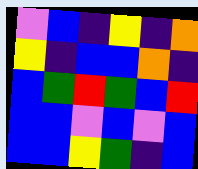[["violet", "blue", "indigo", "yellow", "indigo", "orange"], ["yellow", "indigo", "blue", "blue", "orange", "indigo"], ["blue", "green", "red", "green", "blue", "red"], ["blue", "blue", "violet", "blue", "violet", "blue"], ["blue", "blue", "yellow", "green", "indigo", "blue"]]